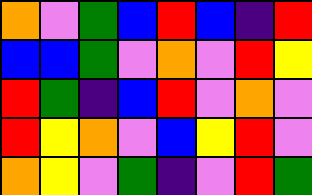[["orange", "violet", "green", "blue", "red", "blue", "indigo", "red"], ["blue", "blue", "green", "violet", "orange", "violet", "red", "yellow"], ["red", "green", "indigo", "blue", "red", "violet", "orange", "violet"], ["red", "yellow", "orange", "violet", "blue", "yellow", "red", "violet"], ["orange", "yellow", "violet", "green", "indigo", "violet", "red", "green"]]